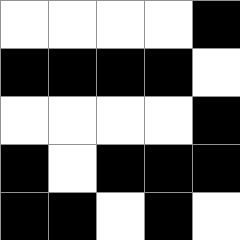[["white", "white", "white", "white", "black"], ["black", "black", "black", "black", "white"], ["white", "white", "white", "white", "black"], ["black", "white", "black", "black", "black"], ["black", "black", "white", "black", "white"]]